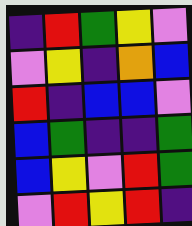[["indigo", "red", "green", "yellow", "violet"], ["violet", "yellow", "indigo", "orange", "blue"], ["red", "indigo", "blue", "blue", "violet"], ["blue", "green", "indigo", "indigo", "green"], ["blue", "yellow", "violet", "red", "green"], ["violet", "red", "yellow", "red", "indigo"]]